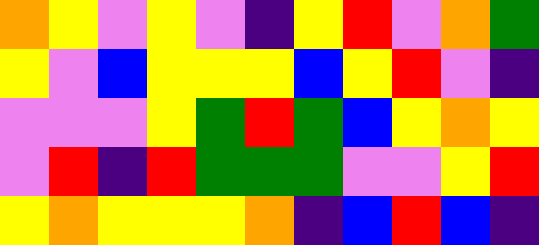[["orange", "yellow", "violet", "yellow", "violet", "indigo", "yellow", "red", "violet", "orange", "green"], ["yellow", "violet", "blue", "yellow", "yellow", "yellow", "blue", "yellow", "red", "violet", "indigo"], ["violet", "violet", "violet", "yellow", "green", "red", "green", "blue", "yellow", "orange", "yellow"], ["violet", "red", "indigo", "red", "green", "green", "green", "violet", "violet", "yellow", "red"], ["yellow", "orange", "yellow", "yellow", "yellow", "orange", "indigo", "blue", "red", "blue", "indigo"]]